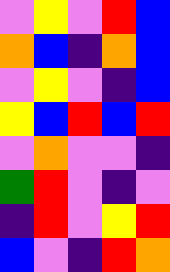[["violet", "yellow", "violet", "red", "blue"], ["orange", "blue", "indigo", "orange", "blue"], ["violet", "yellow", "violet", "indigo", "blue"], ["yellow", "blue", "red", "blue", "red"], ["violet", "orange", "violet", "violet", "indigo"], ["green", "red", "violet", "indigo", "violet"], ["indigo", "red", "violet", "yellow", "red"], ["blue", "violet", "indigo", "red", "orange"]]